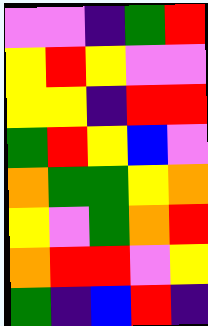[["violet", "violet", "indigo", "green", "red"], ["yellow", "red", "yellow", "violet", "violet"], ["yellow", "yellow", "indigo", "red", "red"], ["green", "red", "yellow", "blue", "violet"], ["orange", "green", "green", "yellow", "orange"], ["yellow", "violet", "green", "orange", "red"], ["orange", "red", "red", "violet", "yellow"], ["green", "indigo", "blue", "red", "indigo"]]